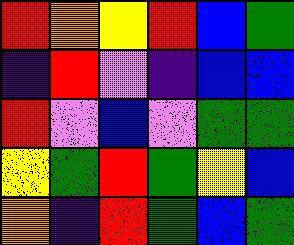[["red", "orange", "yellow", "red", "blue", "green"], ["indigo", "red", "violet", "indigo", "blue", "blue"], ["red", "violet", "blue", "violet", "green", "green"], ["yellow", "green", "red", "green", "yellow", "blue"], ["orange", "indigo", "red", "green", "blue", "green"]]